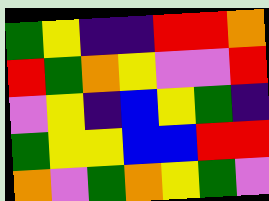[["green", "yellow", "indigo", "indigo", "red", "red", "orange"], ["red", "green", "orange", "yellow", "violet", "violet", "red"], ["violet", "yellow", "indigo", "blue", "yellow", "green", "indigo"], ["green", "yellow", "yellow", "blue", "blue", "red", "red"], ["orange", "violet", "green", "orange", "yellow", "green", "violet"]]